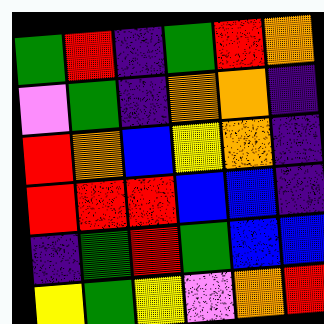[["green", "red", "indigo", "green", "red", "orange"], ["violet", "green", "indigo", "orange", "orange", "indigo"], ["red", "orange", "blue", "yellow", "orange", "indigo"], ["red", "red", "red", "blue", "blue", "indigo"], ["indigo", "green", "red", "green", "blue", "blue"], ["yellow", "green", "yellow", "violet", "orange", "red"]]